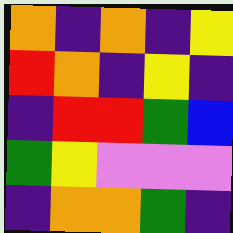[["orange", "indigo", "orange", "indigo", "yellow"], ["red", "orange", "indigo", "yellow", "indigo"], ["indigo", "red", "red", "green", "blue"], ["green", "yellow", "violet", "violet", "violet"], ["indigo", "orange", "orange", "green", "indigo"]]